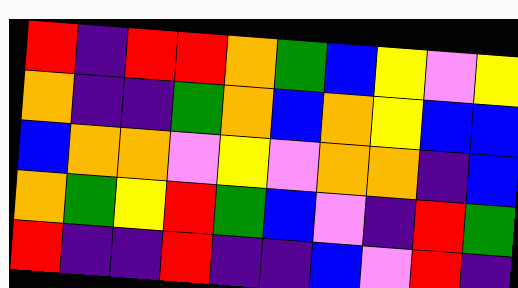[["red", "indigo", "red", "red", "orange", "green", "blue", "yellow", "violet", "yellow"], ["orange", "indigo", "indigo", "green", "orange", "blue", "orange", "yellow", "blue", "blue"], ["blue", "orange", "orange", "violet", "yellow", "violet", "orange", "orange", "indigo", "blue"], ["orange", "green", "yellow", "red", "green", "blue", "violet", "indigo", "red", "green"], ["red", "indigo", "indigo", "red", "indigo", "indigo", "blue", "violet", "red", "indigo"]]